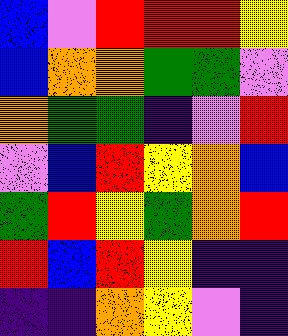[["blue", "violet", "red", "red", "red", "yellow"], ["blue", "orange", "orange", "green", "green", "violet"], ["orange", "green", "green", "indigo", "violet", "red"], ["violet", "blue", "red", "yellow", "orange", "blue"], ["green", "red", "yellow", "green", "orange", "red"], ["red", "blue", "red", "yellow", "indigo", "indigo"], ["indigo", "indigo", "orange", "yellow", "violet", "indigo"]]